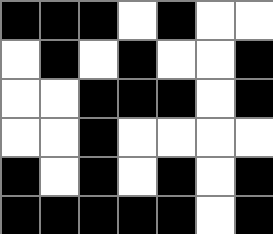[["black", "black", "black", "white", "black", "white", "white"], ["white", "black", "white", "black", "white", "white", "black"], ["white", "white", "black", "black", "black", "white", "black"], ["white", "white", "black", "white", "white", "white", "white"], ["black", "white", "black", "white", "black", "white", "black"], ["black", "black", "black", "black", "black", "white", "black"]]